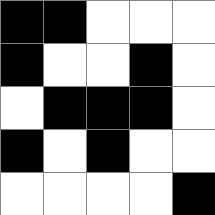[["black", "black", "white", "white", "white"], ["black", "white", "white", "black", "white"], ["white", "black", "black", "black", "white"], ["black", "white", "black", "white", "white"], ["white", "white", "white", "white", "black"]]